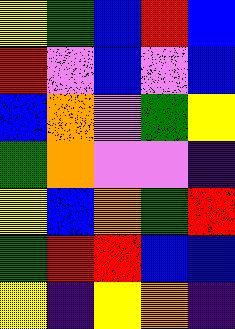[["yellow", "green", "blue", "red", "blue"], ["red", "violet", "blue", "violet", "blue"], ["blue", "orange", "violet", "green", "yellow"], ["green", "orange", "violet", "violet", "indigo"], ["yellow", "blue", "orange", "green", "red"], ["green", "red", "red", "blue", "blue"], ["yellow", "indigo", "yellow", "orange", "indigo"]]